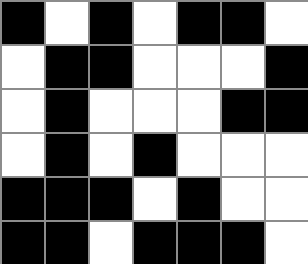[["black", "white", "black", "white", "black", "black", "white"], ["white", "black", "black", "white", "white", "white", "black"], ["white", "black", "white", "white", "white", "black", "black"], ["white", "black", "white", "black", "white", "white", "white"], ["black", "black", "black", "white", "black", "white", "white"], ["black", "black", "white", "black", "black", "black", "white"]]